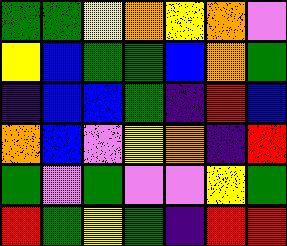[["green", "green", "yellow", "orange", "yellow", "orange", "violet"], ["yellow", "blue", "green", "green", "blue", "orange", "green"], ["indigo", "blue", "blue", "green", "indigo", "red", "blue"], ["orange", "blue", "violet", "yellow", "orange", "indigo", "red"], ["green", "violet", "green", "violet", "violet", "yellow", "green"], ["red", "green", "yellow", "green", "indigo", "red", "red"]]